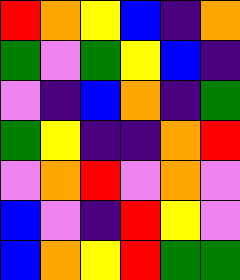[["red", "orange", "yellow", "blue", "indigo", "orange"], ["green", "violet", "green", "yellow", "blue", "indigo"], ["violet", "indigo", "blue", "orange", "indigo", "green"], ["green", "yellow", "indigo", "indigo", "orange", "red"], ["violet", "orange", "red", "violet", "orange", "violet"], ["blue", "violet", "indigo", "red", "yellow", "violet"], ["blue", "orange", "yellow", "red", "green", "green"]]